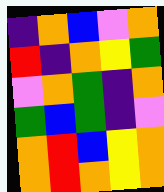[["indigo", "orange", "blue", "violet", "orange"], ["red", "indigo", "orange", "yellow", "green"], ["violet", "orange", "green", "indigo", "orange"], ["green", "blue", "green", "indigo", "violet"], ["orange", "red", "blue", "yellow", "orange"], ["orange", "red", "orange", "yellow", "orange"]]